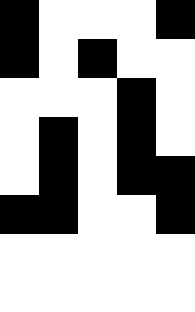[["black", "white", "white", "white", "black"], ["black", "white", "black", "white", "white"], ["white", "white", "white", "black", "white"], ["white", "black", "white", "black", "white"], ["white", "black", "white", "black", "black"], ["black", "black", "white", "white", "black"], ["white", "white", "white", "white", "white"], ["white", "white", "white", "white", "white"]]